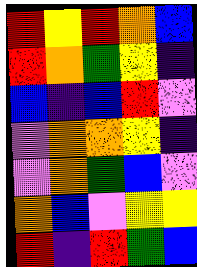[["red", "yellow", "red", "orange", "blue"], ["red", "orange", "green", "yellow", "indigo"], ["blue", "indigo", "blue", "red", "violet"], ["violet", "orange", "orange", "yellow", "indigo"], ["violet", "orange", "green", "blue", "violet"], ["orange", "blue", "violet", "yellow", "yellow"], ["red", "indigo", "red", "green", "blue"]]